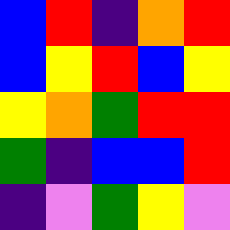[["blue", "red", "indigo", "orange", "red"], ["blue", "yellow", "red", "blue", "yellow"], ["yellow", "orange", "green", "red", "red"], ["green", "indigo", "blue", "blue", "red"], ["indigo", "violet", "green", "yellow", "violet"]]